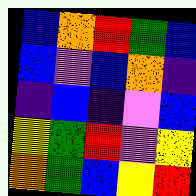[["blue", "orange", "red", "green", "blue"], ["blue", "violet", "blue", "orange", "indigo"], ["indigo", "blue", "indigo", "violet", "blue"], ["yellow", "green", "red", "violet", "yellow"], ["orange", "green", "blue", "yellow", "red"]]